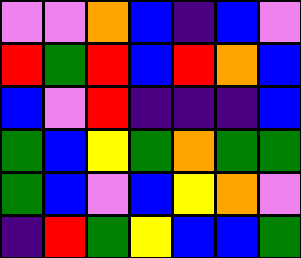[["violet", "violet", "orange", "blue", "indigo", "blue", "violet"], ["red", "green", "red", "blue", "red", "orange", "blue"], ["blue", "violet", "red", "indigo", "indigo", "indigo", "blue"], ["green", "blue", "yellow", "green", "orange", "green", "green"], ["green", "blue", "violet", "blue", "yellow", "orange", "violet"], ["indigo", "red", "green", "yellow", "blue", "blue", "green"]]